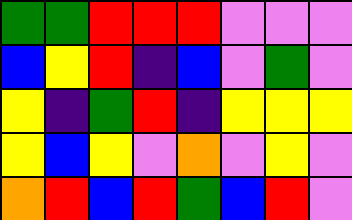[["green", "green", "red", "red", "red", "violet", "violet", "violet"], ["blue", "yellow", "red", "indigo", "blue", "violet", "green", "violet"], ["yellow", "indigo", "green", "red", "indigo", "yellow", "yellow", "yellow"], ["yellow", "blue", "yellow", "violet", "orange", "violet", "yellow", "violet"], ["orange", "red", "blue", "red", "green", "blue", "red", "violet"]]